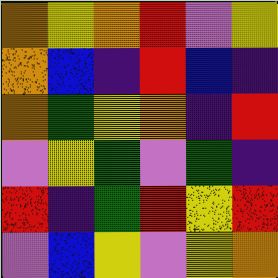[["orange", "yellow", "orange", "red", "violet", "yellow"], ["orange", "blue", "indigo", "red", "blue", "indigo"], ["orange", "green", "yellow", "orange", "indigo", "red"], ["violet", "yellow", "green", "violet", "green", "indigo"], ["red", "indigo", "green", "red", "yellow", "red"], ["violet", "blue", "yellow", "violet", "yellow", "orange"]]